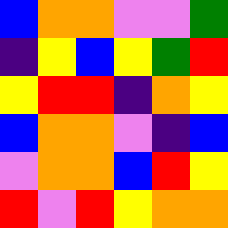[["blue", "orange", "orange", "violet", "violet", "green"], ["indigo", "yellow", "blue", "yellow", "green", "red"], ["yellow", "red", "red", "indigo", "orange", "yellow"], ["blue", "orange", "orange", "violet", "indigo", "blue"], ["violet", "orange", "orange", "blue", "red", "yellow"], ["red", "violet", "red", "yellow", "orange", "orange"]]